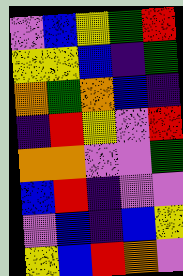[["violet", "blue", "yellow", "green", "red"], ["yellow", "yellow", "blue", "indigo", "green"], ["orange", "green", "orange", "blue", "indigo"], ["indigo", "red", "yellow", "violet", "red"], ["orange", "orange", "violet", "violet", "green"], ["blue", "red", "indigo", "violet", "violet"], ["violet", "blue", "indigo", "blue", "yellow"], ["yellow", "blue", "red", "orange", "violet"]]